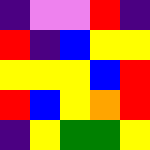[["indigo", "violet", "violet", "red", "indigo"], ["red", "indigo", "blue", "yellow", "yellow"], ["yellow", "yellow", "yellow", "blue", "red"], ["red", "blue", "yellow", "orange", "red"], ["indigo", "yellow", "green", "green", "yellow"]]